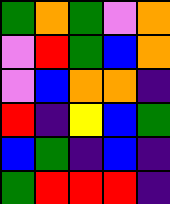[["green", "orange", "green", "violet", "orange"], ["violet", "red", "green", "blue", "orange"], ["violet", "blue", "orange", "orange", "indigo"], ["red", "indigo", "yellow", "blue", "green"], ["blue", "green", "indigo", "blue", "indigo"], ["green", "red", "red", "red", "indigo"]]